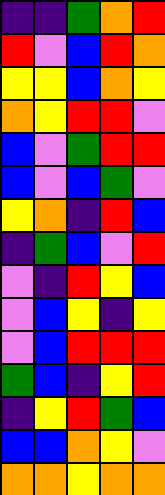[["indigo", "indigo", "green", "orange", "red"], ["red", "violet", "blue", "red", "orange"], ["yellow", "yellow", "blue", "orange", "yellow"], ["orange", "yellow", "red", "red", "violet"], ["blue", "violet", "green", "red", "red"], ["blue", "violet", "blue", "green", "violet"], ["yellow", "orange", "indigo", "red", "blue"], ["indigo", "green", "blue", "violet", "red"], ["violet", "indigo", "red", "yellow", "blue"], ["violet", "blue", "yellow", "indigo", "yellow"], ["violet", "blue", "red", "red", "red"], ["green", "blue", "indigo", "yellow", "red"], ["indigo", "yellow", "red", "green", "blue"], ["blue", "blue", "orange", "yellow", "violet"], ["orange", "orange", "yellow", "orange", "orange"]]